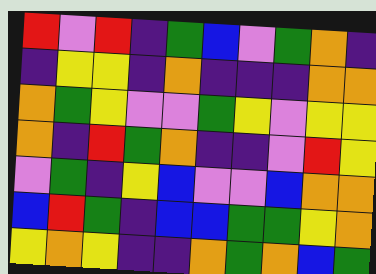[["red", "violet", "red", "indigo", "green", "blue", "violet", "green", "orange", "indigo"], ["indigo", "yellow", "yellow", "indigo", "orange", "indigo", "indigo", "indigo", "orange", "orange"], ["orange", "green", "yellow", "violet", "violet", "green", "yellow", "violet", "yellow", "yellow"], ["orange", "indigo", "red", "green", "orange", "indigo", "indigo", "violet", "red", "yellow"], ["violet", "green", "indigo", "yellow", "blue", "violet", "violet", "blue", "orange", "orange"], ["blue", "red", "green", "indigo", "blue", "blue", "green", "green", "yellow", "orange"], ["yellow", "orange", "yellow", "indigo", "indigo", "orange", "green", "orange", "blue", "green"]]